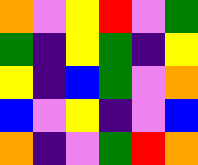[["orange", "violet", "yellow", "red", "violet", "green"], ["green", "indigo", "yellow", "green", "indigo", "yellow"], ["yellow", "indigo", "blue", "green", "violet", "orange"], ["blue", "violet", "yellow", "indigo", "violet", "blue"], ["orange", "indigo", "violet", "green", "red", "orange"]]